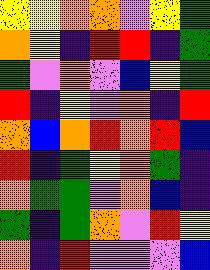[["yellow", "yellow", "orange", "orange", "violet", "yellow", "green"], ["orange", "yellow", "indigo", "red", "red", "indigo", "green"], ["green", "violet", "orange", "violet", "blue", "yellow", "green"], ["red", "indigo", "yellow", "violet", "orange", "indigo", "red"], ["orange", "blue", "orange", "red", "orange", "red", "blue"], ["red", "indigo", "green", "yellow", "orange", "green", "indigo"], ["orange", "green", "green", "violet", "orange", "blue", "indigo"], ["green", "indigo", "green", "orange", "violet", "red", "yellow"], ["orange", "indigo", "red", "violet", "violet", "violet", "blue"]]